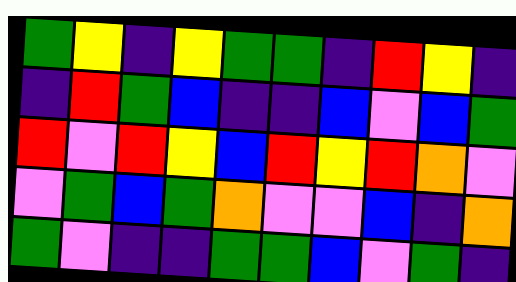[["green", "yellow", "indigo", "yellow", "green", "green", "indigo", "red", "yellow", "indigo"], ["indigo", "red", "green", "blue", "indigo", "indigo", "blue", "violet", "blue", "green"], ["red", "violet", "red", "yellow", "blue", "red", "yellow", "red", "orange", "violet"], ["violet", "green", "blue", "green", "orange", "violet", "violet", "blue", "indigo", "orange"], ["green", "violet", "indigo", "indigo", "green", "green", "blue", "violet", "green", "indigo"]]